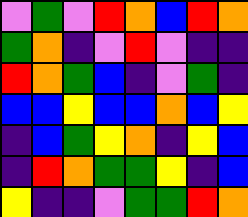[["violet", "green", "violet", "red", "orange", "blue", "red", "orange"], ["green", "orange", "indigo", "violet", "red", "violet", "indigo", "indigo"], ["red", "orange", "green", "blue", "indigo", "violet", "green", "indigo"], ["blue", "blue", "yellow", "blue", "blue", "orange", "blue", "yellow"], ["indigo", "blue", "green", "yellow", "orange", "indigo", "yellow", "blue"], ["indigo", "red", "orange", "green", "green", "yellow", "indigo", "blue"], ["yellow", "indigo", "indigo", "violet", "green", "green", "red", "orange"]]